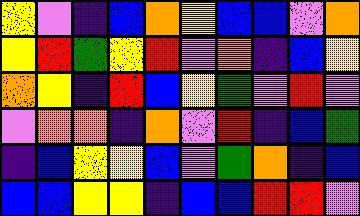[["yellow", "violet", "indigo", "blue", "orange", "yellow", "blue", "blue", "violet", "orange"], ["yellow", "red", "green", "yellow", "red", "violet", "orange", "indigo", "blue", "yellow"], ["orange", "yellow", "indigo", "red", "blue", "yellow", "green", "violet", "red", "violet"], ["violet", "orange", "orange", "indigo", "orange", "violet", "red", "indigo", "blue", "green"], ["indigo", "blue", "yellow", "yellow", "blue", "violet", "green", "orange", "indigo", "blue"], ["blue", "blue", "yellow", "yellow", "indigo", "blue", "blue", "red", "red", "violet"]]